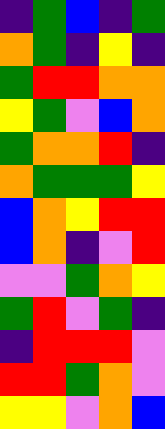[["indigo", "green", "blue", "indigo", "green"], ["orange", "green", "indigo", "yellow", "indigo"], ["green", "red", "red", "orange", "orange"], ["yellow", "green", "violet", "blue", "orange"], ["green", "orange", "orange", "red", "indigo"], ["orange", "green", "green", "green", "yellow"], ["blue", "orange", "yellow", "red", "red"], ["blue", "orange", "indigo", "violet", "red"], ["violet", "violet", "green", "orange", "yellow"], ["green", "red", "violet", "green", "indigo"], ["indigo", "red", "red", "red", "violet"], ["red", "red", "green", "orange", "violet"], ["yellow", "yellow", "violet", "orange", "blue"]]